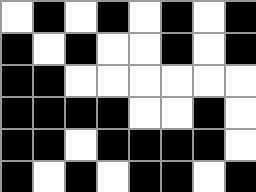[["white", "black", "white", "black", "white", "black", "white", "black"], ["black", "white", "black", "white", "white", "black", "white", "black"], ["black", "black", "white", "white", "white", "white", "white", "white"], ["black", "black", "black", "black", "white", "white", "black", "white"], ["black", "black", "white", "black", "black", "black", "black", "white"], ["black", "white", "black", "white", "black", "black", "white", "black"]]